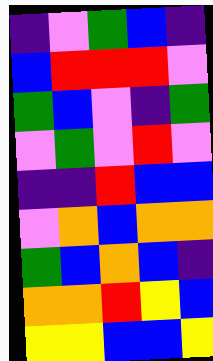[["indigo", "violet", "green", "blue", "indigo"], ["blue", "red", "red", "red", "violet"], ["green", "blue", "violet", "indigo", "green"], ["violet", "green", "violet", "red", "violet"], ["indigo", "indigo", "red", "blue", "blue"], ["violet", "orange", "blue", "orange", "orange"], ["green", "blue", "orange", "blue", "indigo"], ["orange", "orange", "red", "yellow", "blue"], ["yellow", "yellow", "blue", "blue", "yellow"]]